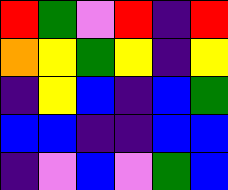[["red", "green", "violet", "red", "indigo", "red"], ["orange", "yellow", "green", "yellow", "indigo", "yellow"], ["indigo", "yellow", "blue", "indigo", "blue", "green"], ["blue", "blue", "indigo", "indigo", "blue", "blue"], ["indigo", "violet", "blue", "violet", "green", "blue"]]